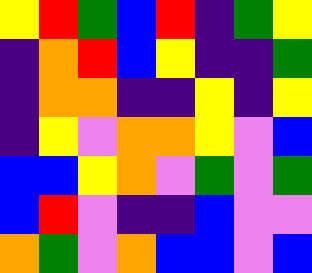[["yellow", "red", "green", "blue", "red", "indigo", "green", "yellow"], ["indigo", "orange", "red", "blue", "yellow", "indigo", "indigo", "green"], ["indigo", "orange", "orange", "indigo", "indigo", "yellow", "indigo", "yellow"], ["indigo", "yellow", "violet", "orange", "orange", "yellow", "violet", "blue"], ["blue", "blue", "yellow", "orange", "violet", "green", "violet", "green"], ["blue", "red", "violet", "indigo", "indigo", "blue", "violet", "violet"], ["orange", "green", "violet", "orange", "blue", "blue", "violet", "blue"]]